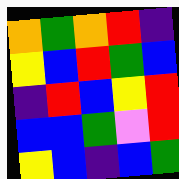[["orange", "green", "orange", "red", "indigo"], ["yellow", "blue", "red", "green", "blue"], ["indigo", "red", "blue", "yellow", "red"], ["blue", "blue", "green", "violet", "red"], ["yellow", "blue", "indigo", "blue", "green"]]